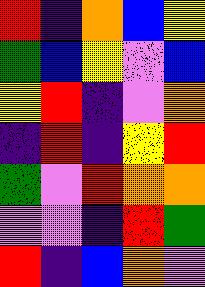[["red", "indigo", "orange", "blue", "yellow"], ["green", "blue", "yellow", "violet", "blue"], ["yellow", "red", "indigo", "violet", "orange"], ["indigo", "red", "indigo", "yellow", "red"], ["green", "violet", "red", "orange", "orange"], ["violet", "violet", "indigo", "red", "green"], ["red", "indigo", "blue", "orange", "violet"]]